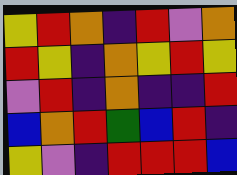[["yellow", "red", "orange", "indigo", "red", "violet", "orange"], ["red", "yellow", "indigo", "orange", "yellow", "red", "yellow"], ["violet", "red", "indigo", "orange", "indigo", "indigo", "red"], ["blue", "orange", "red", "green", "blue", "red", "indigo"], ["yellow", "violet", "indigo", "red", "red", "red", "blue"]]